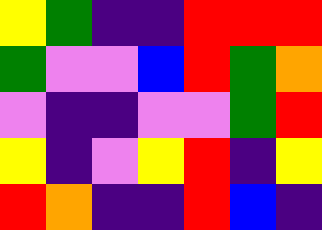[["yellow", "green", "indigo", "indigo", "red", "red", "red"], ["green", "violet", "violet", "blue", "red", "green", "orange"], ["violet", "indigo", "indigo", "violet", "violet", "green", "red"], ["yellow", "indigo", "violet", "yellow", "red", "indigo", "yellow"], ["red", "orange", "indigo", "indigo", "red", "blue", "indigo"]]